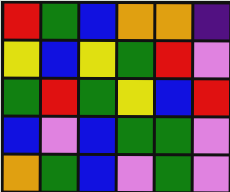[["red", "green", "blue", "orange", "orange", "indigo"], ["yellow", "blue", "yellow", "green", "red", "violet"], ["green", "red", "green", "yellow", "blue", "red"], ["blue", "violet", "blue", "green", "green", "violet"], ["orange", "green", "blue", "violet", "green", "violet"]]